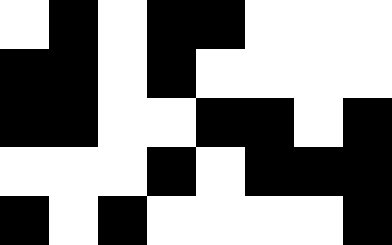[["white", "black", "white", "black", "black", "white", "white", "white"], ["black", "black", "white", "black", "white", "white", "white", "white"], ["black", "black", "white", "white", "black", "black", "white", "black"], ["white", "white", "white", "black", "white", "black", "black", "black"], ["black", "white", "black", "white", "white", "white", "white", "black"]]